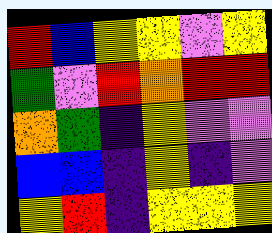[["red", "blue", "yellow", "yellow", "violet", "yellow"], ["green", "violet", "red", "orange", "red", "red"], ["orange", "green", "indigo", "yellow", "violet", "violet"], ["blue", "blue", "indigo", "yellow", "indigo", "violet"], ["yellow", "red", "indigo", "yellow", "yellow", "yellow"]]